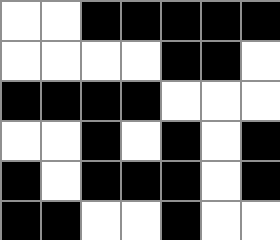[["white", "white", "black", "black", "black", "black", "black"], ["white", "white", "white", "white", "black", "black", "white"], ["black", "black", "black", "black", "white", "white", "white"], ["white", "white", "black", "white", "black", "white", "black"], ["black", "white", "black", "black", "black", "white", "black"], ["black", "black", "white", "white", "black", "white", "white"]]